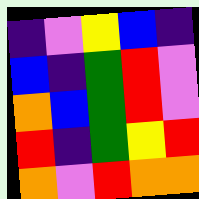[["indigo", "violet", "yellow", "blue", "indigo"], ["blue", "indigo", "green", "red", "violet"], ["orange", "blue", "green", "red", "violet"], ["red", "indigo", "green", "yellow", "red"], ["orange", "violet", "red", "orange", "orange"]]